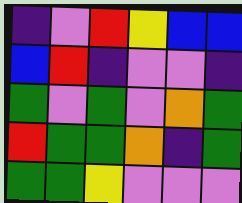[["indigo", "violet", "red", "yellow", "blue", "blue"], ["blue", "red", "indigo", "violet", "violet", "indigo"], ["green", "violet", "green", "violet", "orange", "green"], ["red", "green", "green", "orange", "indigo", "green"], ["green", "green", "yellow", "violet", "violet", "violet"]]